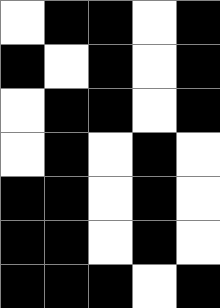[["white", "black", "black", "white", "black"], ["black", "white", "black", "white", "black"], ["white", "black", "black", "white", "black"], ["white", "black", "white", "black", "white"], ["black", "black", "white", "black", "white"], ["black", "black", "white", "black", "white"], ["black", "black", "black", "white", "black"]]